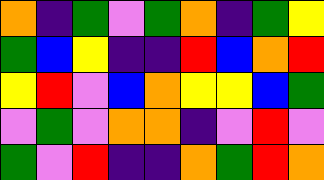[["orange", "indigo", "green", "violet", "green", "orange", "indigo", "green", "yellow"], ["green", "blue", "yellow", "indigo", "indigo", "red", "blue", "orange", "red"], ["yellow", "red", "violet", "blue", "orange", "yellow", "yellow", "blue", "green"], ["violet", "green", "violet", "orange", "orange", "indigo", "violet", "red", "violet"], ["green", "violet", "red", "indigo", "indigo", "orange", "green", "red", "orange"]]